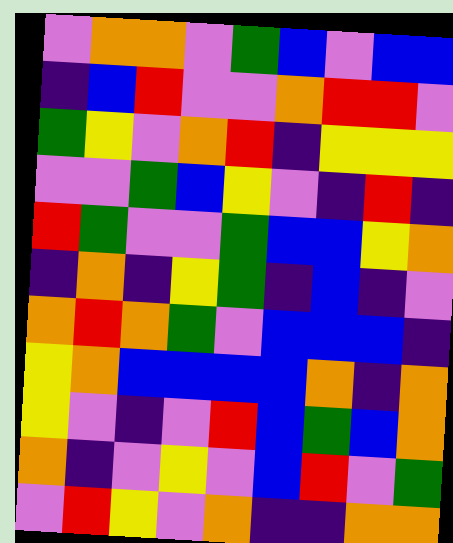[["violet", "orange", "orange", "violet", "green", "blue", "violet", "blue", "blue"], ["indigo", "blue", "red", "violet", "violet", "orange", "red", "red", "violet"], ["green", "yellow", "violet", "orange", "red", "indigo", "yellow", "yellow", "yellow"], ["violet", "violet", "green", "blue", "yellow", "violet", "indigo", "red", "indigo"], ["red", "green", "violet", "violet", "green", "blue", "blue", "yellow", "orange"], ["indigo", "orange", "indigo", "yellow", "green", "indigo", "blue", "indigo", "violet"], ["orange", "red", "orange", "green", "violet", "blue", "blue", "blue", "indigo"], ["yellow", "orange", "blue", "blue", "blue", "blue", "orange", "indigo", "orange"], ["yellow", "violet", "indigo", "violet", "red", "blue", "green", "blue", "orange"], ["orange", "indigo", "violet", "yellow", "violet", "blue", "red", "violet", "green"], ["violet", "red", "yellow", "violet", "orange", "indigo", "indigo", "orange", "orange"]]